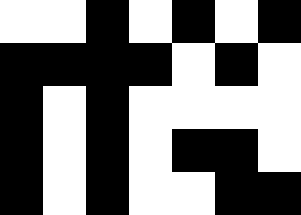[["white", "white", "black", "white", "black", "white", "black"], ["black", "black", "black", "black", "white", "black", "white"], ["black", "white", "black", "white", "white", "white", "white"], ["black", "white", "black", "white", "black", "black", "white"], ["black", "white", "black", "white", "white", "black", "black"]]